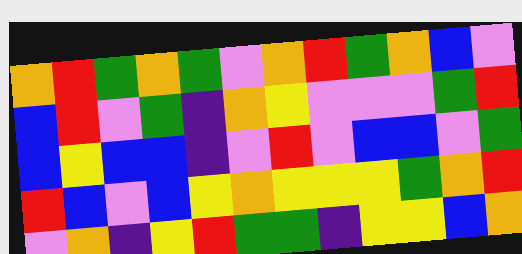[["orange", "red", "green", "orange", "green", "violet", "orange", "red", "green", "orange", "blue", "violet"], ["blue", "red", "violet", "green", "indigo", "orange", "yellow", "violet", "violet", "violet", "green", "red"], ["blue", "yellow", "blue", "blue", "indigo", "violet", "red", "violet", "blue", "blue", "violet", "green"], ["red", "blue", "violet", "blue", "yellow", "orange", "yellow", "yellow", "yellow", "green", "orange", "red"], ["violet", "orange", "indigo", "yellow", "red", "green", "green", "indigo", "yellow", "yellow", "blue", "orange"]]